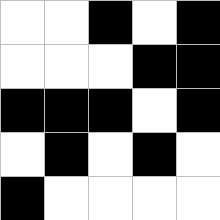[["white", "white", "black", "white", "black"], ["white", "white", "white", "black", "black"], ["black", "black", "black", "white", "black"], ["white", "black", "white", "black", "white"], ["black", "white", "white", "white", "white"]]